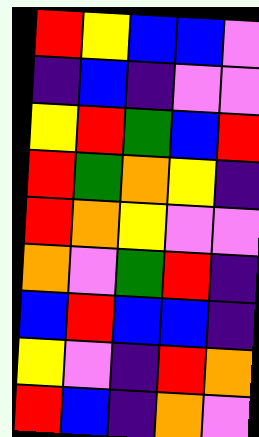[["red", "yellow", "blue", "blue", "violet"], ["indigo", "blue", "indigo", "violet", "violet"], ["yellow", "red", "green", "blue", "red"], ["red", "green", "orange", "yellow", "indigo"], ["red", "orange", "yellow", "violet", "violet"], ["orange", "violet", "green", "red", "indigo"], ["blue", "red", "blue", "blue", "indigo"], ["yellow", "violet", "indigo", "red", "orange"], ["red", "blue", "indigo", "orange", "violet"]]